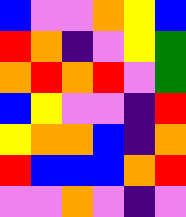[["blue", "violet", "violet", "orange", "yellow", "blue"], ["red", "orange", "indigo", "violet", "yellow", "green"], ["orange", "red", "orange", "red", "violet", "green"], ["blue", "yellow", "violet", "violet", "indigo", "red"], ["yellow", "orange", "orange", "blue", "indigo", "orange"], ["red", "blue", "blue", "blue", "orange", "red"], ["violet", "violet", "orange", "violet", "indigo", "violet"]]